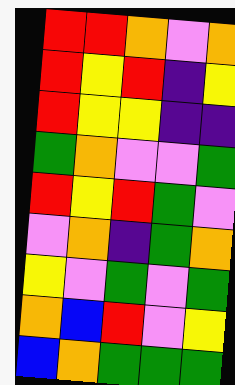[["red", "red", "orange", "violet", "orange"], ["red", "yellow", "red", "indigo", "yellow"], ["red", "yellow", "yellow", "indigo", "indigo"], ["green", "orange", "violet", "violet", "green"], ["red", "yellow", "red", "green", "violet"], ["violet", "orange", "indigo", "green", "orange"], ["yellow", "violet", "green", "violet", "green"], ["orange", "blue", "red", "violet", "yellow"], ["blue", "orange", "green", "green", "green"]]